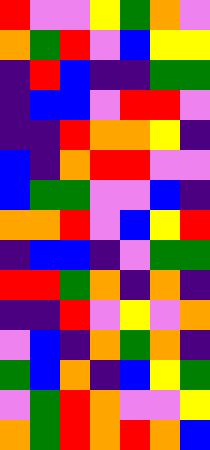[["red", "violet", "violet", "yellow", "green", "orange", "violet"], ["orange", "green", "red", "violet", "blue", "yellow", "yellow"], ["indigo", "red", "blue", "indigo", "indigo", "green", "green"], ["indigo", "blue", "blue", "violet", "red", "red", "violet"], ["indigo", "indigo", "red", "orange", "orange", "yellow", "indigo"], ["blue", "indigo", "orange", "red", "red", "violet", "violet"], ["blue", "green", "green", "violet", "violet", "blue", "indigo"], ["orange", "orange", "red", "violet", "blue", "yellow", "red"], ["indigo", "blue", "blue", "indigo", "violet", "green", "green"], ["red", "red", "green", "orange", "indigo", "orange", "indigo"], ["indigo", "indigo", "red", "violet", "yellow", "violet", "orange"], ["violet", "blue", "indigo", "orange", "green", "orange", "indigo"], ["green", "blue", "orange", "indigo", "blue", "yellow", "green"], ["violet", "green", "red", "orange", "violet", "violet", "yellow"], ["orange", "green", "red", "orange", "red", "orange", "blue"]]